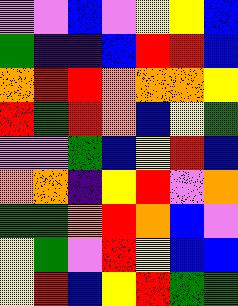[["violet", "violet", "blue", "violet", "yellow", "yellow", "blue"], ["green", "indigo", "indigo", "blue", "red", "red", "blue"], ["orange", "red", "red", "orange", "orange", "orange", "yellow"], ["red", "green", "red", "orange", "blue", "yellow", "green"], ["violet", "violet", "green", "blue", "yellow", "red", "blue"], ["orange", "orange", "indigo", "yellow", "red", "violet", "orange"], ["green", "green", "orange", "red", "orange", "blue", "violet"], ["yellow", "green", "violet", "red", "yellow", "blue", "blue"], ["yellow", "red", "blue", "yellow", "red", "green", "green"]]